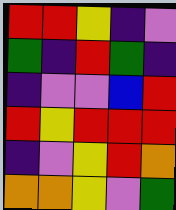[["red", "red", "yellow", "indigo", "violet"], ["green", "indigo", "red", "green", "indigo"], ["indigo", "violet", "violet", "blue", "red"], ["red", "yellow", "red", "red", "red"], ["indigo", "violet", "yellow", "red", "orange"], ["orange", "orange", "yellow", "violet", "green"]]